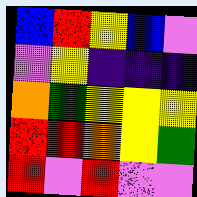[["blue", "red", "yellow", "blue", "violet"], ["violet", "yellow", "indigo", "indigo", "indigo"], ["orange", "green", "yellow", "yellow", "yellow"], ["red", "red", "orange", "yellow", "green"], ["red", "violet", "red", "violet", "violet"]]